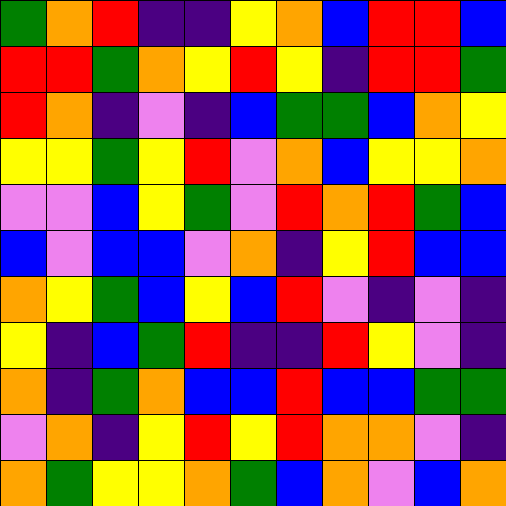[["green", "orange", "red", "indigo", "indigo", "yellow", "orange", "blue", "red", "red", "blue"], ["red", "red", "green", "orange", "yellow", "red", "yellow", "indigo", "red", "red", "green"], ["red", "orange", "indigo", "violet", "indigo", "blue", "green", "green", "blue", "orange", "yellow"], ["yellow", "yellow", "green", "yellow", "red", "violet", "orange", "blue", "yellow", "yellow", "orange"], ["violet", "violet", "blue", "yellow", "green", "violet", "red", "orange", "red", "green", "blue"], ["blue", "violet", "blue", "blue", "violet", "orange", "indigo", "yellow", "red", "blue", "blue"], ["orange", "yellow", "green", "blue", "yellow", "blue", "red", "violet", "indigo", "violet", "indigo"], ["yellow", "indigo", "blue", "green", "red", "indigo", "indigo", "red", "yellow", "violet", "indigo"], ["orange", "indigo", "green", "orange", "blue", "blue", "red", "blue", "blue", "green", "green"], ["violet", "orange", "indigo", "yellow", "red", "yellow", "red", "orange", "orange", "violet", "indigo"], ["orange", "green", "yellow", "yellow", "orange", "green", "blue", "orange", "violet", "blue", "orange"]]